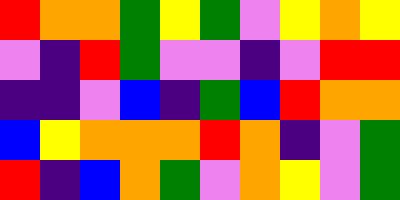[["red", "orange", "orange", "green", "yellow", "green", "violet", "yellow", "orange", "yellow"], ["violet", "indigo", "red", "green", "violet", "violet", "indigo", "violet", "red", "red"], ["indigo", "indigo", "violet", "blue", "indigo", "green", "blue", "red", "orange", "orange"], ["blue", "yellow", "orange", "orange", "orange", "red", "orange", "indigo", "violet", "green"], ["red", "indigo", "blue", "orange", "green", "violet", "orange", "yellow", "violet", "green"]]